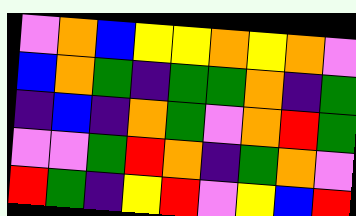[["violet", "orange", "blue", "yellow", "yellow", "orange", "yellow", "orange", "violet"], ["blue", "orange", "green", "indigo", "green", "green", "orange", "indigo", "green"], ["indigo", "blue", "indigo", "orange", "green", "violet", "orange", "red", "green"], ["violet", "violet", "green", "red", "orange", "indigo", "green", "orange", "violet"], ["red", "green", "indigo", "yellow", "red", "violet", "yellow", "blue", "red"]]